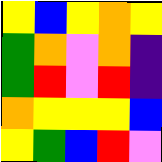[["yellow", "blue", "yellow", "orange", "yellow"], ["green", "orange", "violet", "orange", "indigo"], ["green", "red", "violet", "red", "indigo"], ["orange", "yellow", "yellow", "yellow", "blue"], ["yellow", "green", "blue", "red", "violet"]]